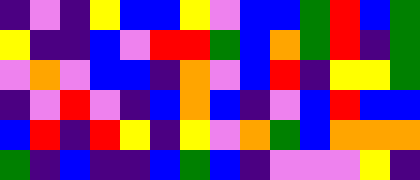[["indigo", "violet", "indigo", "yellow", "blue", "blue", "yellow", "violet", "blue", "blue", "green", "red", "blue", "green"], ["yellow", "indigo", "indigo", "blue", "violet", "red", "red", "green", "blue", "orange", "green", "red", "indigo", "green"], ["violet", "orange", "violet", "blue", "blue", "indigo", "orange", "violet", "blue", "red", "indigo", "yellow", "yellow", "green"], ["indigo", "violet", "red", "violet", "indigo", "blue", "orange", "blue", "indigo", "violet", "blue", "red", "blue", "blue"], ["blue", "red", "indigo", "red", "yellow", "indigo", "yellow", "violet", "orange", "green", "blue", "orange", "orange", "orange"], ["green", "indigo", "blue", "indigo", "indigo", "blue", "green", "blue", "indigo", "violet", "violet", "violet", "yellow", "indigo"]]